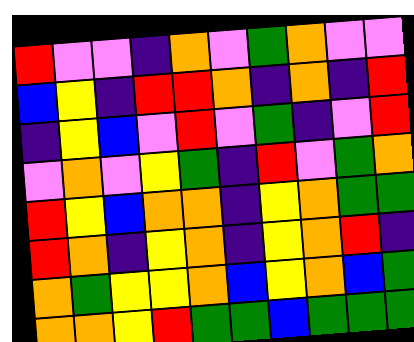[["red", "violet", "violet", "indigo", "orange", "violet", "green", "orange", "violet", "violet"], ["blue", "yellow", "indigo", "red", "red", "orange", "indigo", "orange", "indigo", "red"], ["indigo", "yellow", "blue", "violet", "red", "violet", "green", "indigo", "violet", "red"], ["violet", "orange", "violet", "yellow", "green", "indigo", "red", "violet", "green", "orange"], ["red", "yellow", "blue", "orange", "orange", "indigo", "yellow", "orange", "green", "green"], ["red", "orange", "indigo", "yellow", "orange", "indigo", "yellow", "orange", "red", "indigo"], ["orange", "green", "yellow", "yellow", "orange", "blue", "yellow", "orange", "blue", "green"], ["orange", "orange", "yellow", "red", "green", "green", "blue", "green", "green", "green"]]